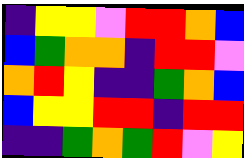[["indigo", "yellow", "yellow", "violet", "red", "red", "orange", "blue"], ["blue", "green", "orange", "orange", "indigo", "red", "red", "violet"], ["orange", "red", "yellow", "indigo", "indigo", "green", "orange", "blue"], ["blue", "yellow", "yellow", "red", "red", "indigo", "red", "red"], ["indigo", "indigo", "green", "orange", "green", "red", "violet", "yellow"]]